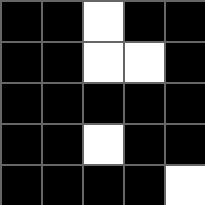[["black", "black", "white", "black", "black"], ["black", "black", "white", "white", "black"], ["black", "black", "black", "black", "black"], ["black", "black", "white", "black", "black"], ["black", "black", "black", "black", "white"]]